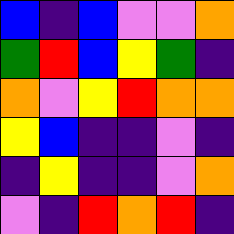[["blue", "indigo", "blue", "violet", "violet", "orange"], ["green", "red", "blue", "yellow", "green", "indigo"], ["orange", "violet", "yellow", "red", "orange", "orange"], ["yellow", "blue", "indigo", "indigo", "violet", "indigo"], ["indigo", "yellow", "indigo", "indigo", "violet", "orange"], ["violet", "indigo", "red", "orange", "red", "indigo"]]